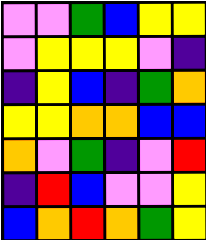[["violet", "violet", "green", "blue", "yellow", "yellow"], ["violet", "yellow", "yellow", "yellow", "violet", "indigo"], ["indigo", "yellow", "blue", "indigo", "green", "orange"], ["yellow", "yellow", "orange", "orange", "blue", "blue"], ["orange", "violet", "green", "indigo", "violet", "red"], ["indigo", "red", "blue", "violet", "violet", "yellow"], ["blue", "orange", "red", "orange", "green", "yellow"]]